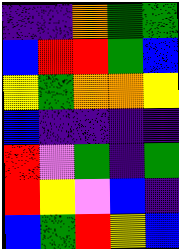[["indigo", "indigo", "orange", "green", "green"], ["blue", "red", "red", "green", "blue"], ["yellow", "green", "orange", "orange", "yellow"], ["blue", "indigo", "indigo", "indigo", "indigo"], ["red", "violet", "green", "indigo", "green"], ["red", "yellow", "violet", "blue", "indigo"], ["blue", "green", "red", "yellow", "blue"]]